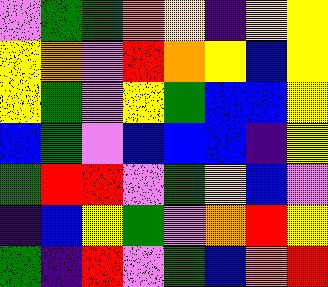[["violet", "green", "green", "orange", "yellow", "indigo", "yellow", "yellow"], ["yellow", "orange", "violet", "red", "orange", "yellow", "blue", "yellow"], ["yellow", "green", "violet", "yellow", "green", "blue", "blue", "yellow"], ["blue", "green", "violet", "blue", "blue", "blue", "indigo", "yellow"], ["green", "red", "red", "violet", "green", "yellow", "blue", "violet"], ["indigo", "blue", "yellow", "green", "violet", "orange", "red", "yellow"], ["green", "indigo", "red", "violet", "green", "blue", "orange", "red"]]